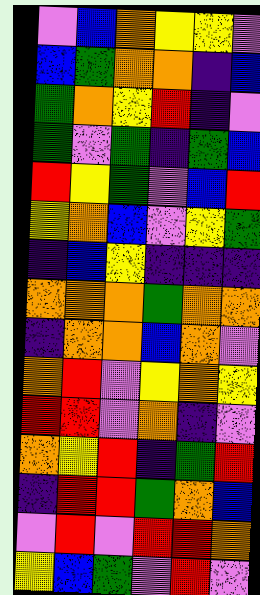[["violet", "blue", "orange", "yellow", "yellow", "violet"], ["blue", "green", "orange", "orange", "indigo", "blue"], ["green", "orange", "yellow", "red", "indigo", "violet"], ["green", "violet", "green", "indigo", "green", "blue"], ["red", "yellow", "green", "violet", "blue", "red"], ["yellow", "orange", "blue", "violet", "yellow", "green"], ["indigo", "blue", "yellow", "indigo", "indigo", "indigo"], ["orange", "orange", "orange", "green", "orange", "orange"], ["indigo", "orange", "orange", "blue", "orange", "violet"], ["orange", "red", "violet", "yellow", "orange", "yellow"], ["red", "red", "violet", "orange", "indigo", "violet"], ["orange", "yellow", "red", "indigo", "green", "red"], ["indigo", "red", "red", "green", "orange", "blue"], ["violet", "red", "violet", "red", "red", "orange"], ["yellow", "blue", "green", "violet", "red", "violet"]]